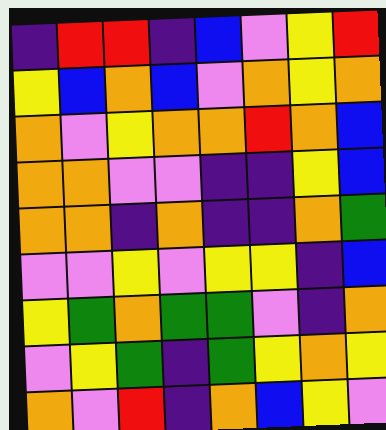[["indigo", "red", "red", "indigo", "blue", "violet", "yellow", "red"], ["yellow", "blue", "orange", "blue", "violet", "orange", "yellow", "orange"], ["orange", "violet", "yellow", "orange", "orange", "red", "orange", "blue"], ["orange", "orange", "violet", "violet", "indigo", "indigo", "yellow", "blue"], ["orange", "orange", "indigo", "orange", "indigo", "indigo", "orange", "green"], ["violet", "violet", "yellow", "violet", "yellow", "yellow", "indigo", "blue"], ["yellow", "green", "orange", "green", "green", "violet", "indigo", "orange"], ["violet", "yellow", "green", "indigo", "green", "yellow", "orange", "yellow"], ["orange", "violet", "red", "indigo", "orange", "blue", "yellow", "violet"]]